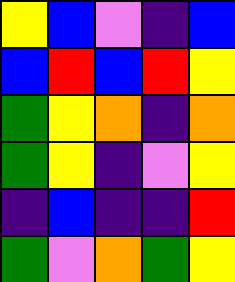[["yellow", "blue", "violet", "indigo", "blue"], ["blue", "red", "blue", "red", "yellow"], ["green", "yellow", "orange", "indigo", "orange"], ["green", "yellow", "indigo", "violet", "yellow"], ["indigo", "blue", "indigo", "indigo", "red"], ["green", "violet", "orange", "green", "yellow"]]